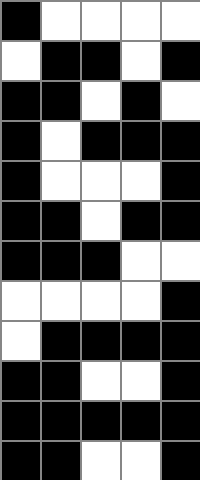[["black", "white", "white", "white", "white"], ["white", "black", "black", "white", "black"], ["black", "black", "white", "black", "white"], ["black", "white", "black", "black", "black"], ["black", "white", "white", "white", "black"], ["black", "black", "white", "black", "black"], ["black", "black", "black", "white", "white"], ["white", "white", "white", "white", "black"], ["white", "black", "black", "black", "black"], ["black", "black", "white", "white", "black"], ["black", "black", "black", "black", "black"], ["black", "black", "white", "white", "black"]]